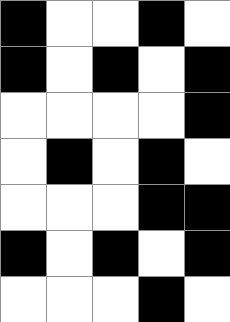[["black", "white", "white", "black", "white"], ["black", "white", "black", "white", "black"], ["white", "white", "white", "white", "black"], ["white", "black", "white", "black", "white"], ["white", "white", "white", "black", "black"], ["black", "white", "black", "white", "black"], ["white", "white", "white", "black", "white"]]